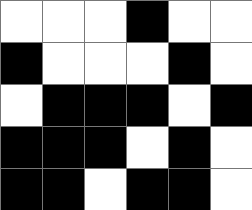[["white", "white", "white", "black", "white", "white"], ["black", "white", "white", "white", "black", "white"], ["white", "black", "black", "black", "white", "black"], ["black", "black", "black", "white", "black", "white"], ["black", "black", "white", "black", "black", "white"]]